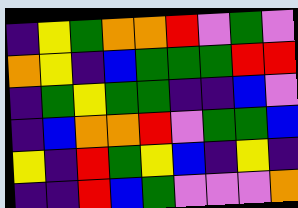[["indigo", "yellow", "green", "orange", "orange", "red", "violet", "green", "violet"], ["orange", "yellow", "indigo", "blue", "green", "green", "green", "red", "red"], ["indigo", "green", "yellow", "green", "green", "indigo", "indigo", "blue", "violet"], ["indigo", "blue", "orange", "orange", "red", "violet", "green", "green", "blue"], ["yellow", "indigo", "red", "green", "yellow", "blue", "indigo", "yellow", "indigo"], ["indigo", "indigo", "red", "blue", "green", "violet", "violet", "violet", "orange"]]